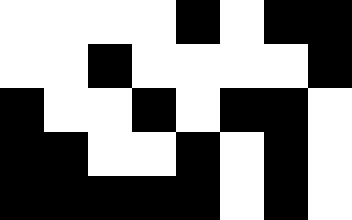[["white", "white", "white", "white", "black", "white", "black", "black"], ["white", "white", "black", "white", "white", "white", "white", "black"], ["black", "white", "white", "black", "white", "black", "black", "white"], ["black", "black", "white", "white", "black", "white", "black", "white"], ["black", "black", "black", "black", "black", "white", "black", "white"]]